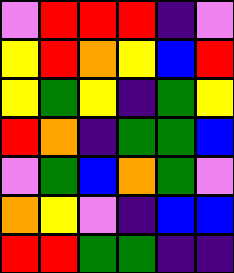[["violet", "red", "red", "red", "indigo", "violet"], ["yellow", "red", "orange", "yellow", "blue", "red"], ["yellow", "green", "yellow", "indigo", "green", "yellow"], ["red", "orange", "indigo", "green", "green", "blue"], ["violet", "green", "blue", "orange", "green", "violet"], ["orange", "yellow", "violet", "indigo", "blue", "blue"], ["red", "red", "green", "green", "indigo", "indigo"]]